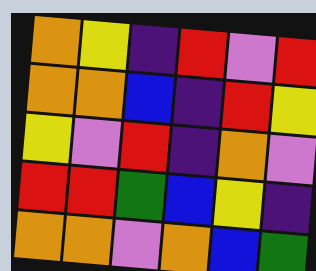[["orange", "yellow", "indigo", "red", "violet", "red"], ["orange", "orange", "blue", "indigo", "red", "yellow"], ["yellow", "violet", "red", "indigo", "orange", "violet"], ["red", "red", "green", "blue", "yellow", "indigo"], ["orange", "orange", "violet", "orange", "blue", "green"]]